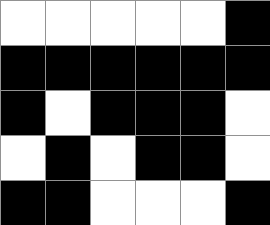[["white", "white", "white", "white", "white", "black"], ["black", "black", "black", "black", "black", "black"], ["black", "white", "black", "black", "black", "white"], ["white", "black", "white", "black", "black", "white"], ["black", "black", "white", "white", "white", "black"]]